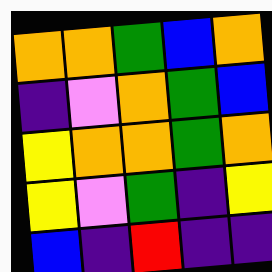[["orange", "orange", "green", "blue", "orange"], ["indigo", "violet", "orange", "green", "blue"], ["yellow", "orange", "orange", "green", "orange"], ["yellow", "violet", "green", "indigo", "yellow"], ["blue", "indigo", "red", "indigo", "indigo"]]